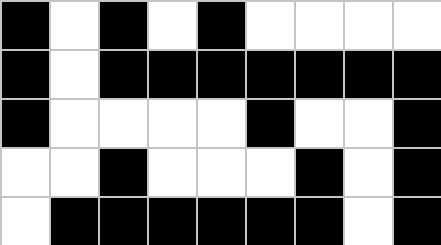[["black", "white", "black", "white", "black", "white", "white", "white", "white"], ["black", "white", "black", "black", "black", "black", "black", "black", "black"], ["black", "white", "white", "white", "white", "black", "white", "white", "black"], ["white", "white", "black", "white", "white", "white", "black", "white", "black"], ["white", "black", "black", "black", "black", "black", "black", "white", "black"]]